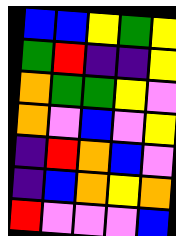[["blue", "blue", "yellow", "green", "yellow"], ["green", "red", "indigo", "indigo", "yellow"], ["orange", "green", "green", "yellow", "violet"], ["orange", "violet", "blue", "violet", "yellow"], ["indigo", "red", "orange", "blue", "violet"], ["indigo", "blue", "orange", "yellow", "orange"], ["red", "violet", "violet", "violet", "blue"]]